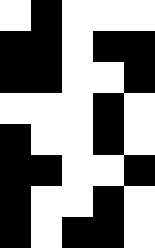[["white", "black", "white", "white", "white"], ["black", "black", "white", "black", "black"], ["black", "black", "white", "white", "black"], ["white", "white", "white", "black", "white"], ["black", "white", "white", "black", "white"], ["black", "black", "white", "white", "black"], ["black", "white", "white", "black", "white"], ["black", "white", "black", "black", "white"]]